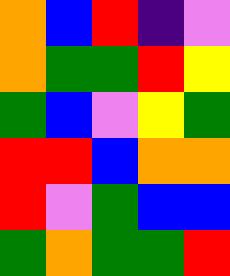[["orange", "blue", "red", "indigo", "violet"], ["orange", "green", "green", "red", "yellow"], ["green", "blue", "violet", "yellow", "green"], ["red", "red", "blue", "orange", "orange"], ["red", "violet", "green", "blue", "blue"], ["green", "orange", "green", "green", "red"]]